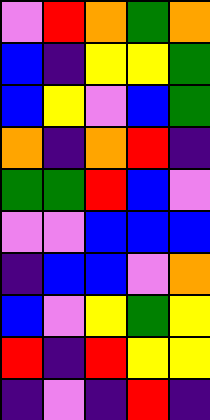[["violet", "red", "orange", "green", "orange"], ["blue", "indigo", "yellow", "yellow", "green"], ["blue", "yellow", "violet", "blue", "green"], ["orange", "indigo", "orange", "red", "indigo"], ["green", "green", "red", "blue", "violet"], ["violet", "violet", "blue", "blue", "blue"], ["indigo", "blue", "blue", "violet", "orange"], ["blue", "violet", "yellow", "green", "yellow"], ["red", "indigo", "red", "yellow", "yellow"], ["indigo", "violet", "indigo", "red", "indigo"]]